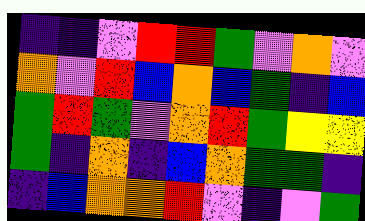[["indigo", "indigo", "violet", "red", "red", "green", "violet", "orange", "violet"], ["orange", "violet", "red", "blue", "orange", "blue", "green", "indigo", "blue"], ["green", "red", "green", "violet", "orange", "red", "green", "yellow", "yellow"], ["green", "indigo", "orange", "indigo", "blue", "orange", "green", "green", "indigo"], ["indigo", "blue", "orange", "orange", "red", "violet", "indigo", "violet", "green"]]